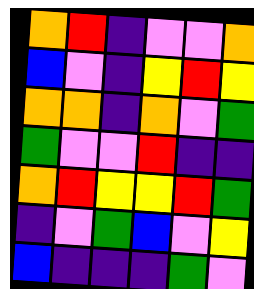[["orange", "red", "indigo", "violet", "violet", "orange"], ["blue", "violet", "indigo", "yellow", "red", "yellow"], ["orange", "orange", "indigo", "orange", "violet", "green"], ["green", "violet", "violet", "red", "indigo", "indigo"], ["orange", "red", "yellow", "yellow", "red", "green"], ["indigo", "violet", "green", "blue", "violet", "yellow"], ["blue", "indigo", "indigo", "indigo", "green", "violet"]]